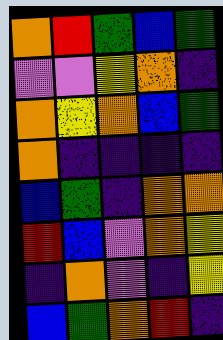[["orange", "red", "green", "blue", "green"], ["violet", "violet", "yellow", "orange", "indigo"], ["orange", "yellow", "orange", "blue", "green"], ["orange", "indigo", "indigo", "indigo", "indigo"], ["blue", "green", "indigo", "orange", "orange"], ["red", "blue", "violet", "orange", "yellow"], ["indigo", "orange", "violet", "indigo", "yellow"], ["blue", "green", "orange", "red", "indigo"]]